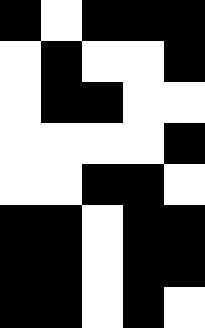[["black", "white", "black", "black", "black"], ["white", "black", "white", "white", "black"], ["white", "black", "black", "white", "white"], ["white", "white", "white", "white", "black"], ["white", "white", "black", "black", "white"], ["black", "black", "white", "black", "black"], ["black", "black", "white", "black", "black"], ["black", "black", "white", "black", "white"]]